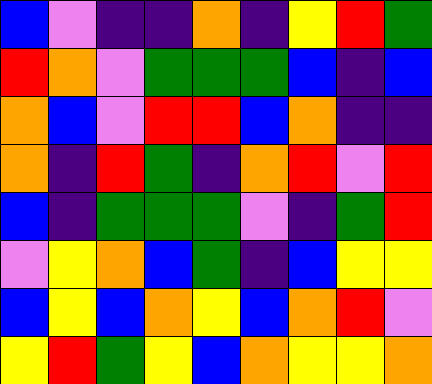[["blue", "violet", "indigo", "indigo", "orange", "indigo", "yellow", "red", "green"], ["red", "orange", "violet", "green", "green", "green", "blue", "indigo", "blue"], ["orange", "blue", "violet", "red", "red", "blue", "orange", "indigo", "indigo"], ["orange", "indigo", "red", "green", "indigo", "orange", "red", "violet", "red"], ["blue", "indigo", "green", "green", "green", "violet", "indigo", "green", "red"], ["violet", "yellow", "orange", "blue", "green", "indigo", "blue", "yellow", "yellow"], ["blue", "yellow", "blue", "orange", "yellow", "blue", "orange", "red", "violet"], ["yellow", "red", "green", "yellow", "blue", "orange", "yellow", "yellow", "orange"]]